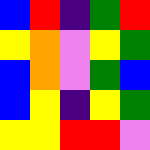[["blue", "red", "indigo", "green", "red"], ["yellow", "orange", "violet", "yellow", "green"], ["blue", "orange", "violet", "green", "blue"], ["blue", "yellow", "indigo", "yellow", "green"], ["yellow", "yellow", "red", "red", "violet"]]